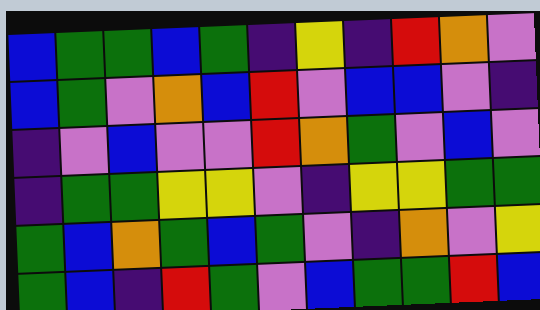[["blue", "green", "green", "blue", "green", "indigo", "yellow", "indigo", "red", "orange", "violet"], ["blue", "green", "violet", "orange", "blue", "red", "violet", "blue", "blue", "violet", "indigo"], ["indigo", "violet", "blue", "violet", "violet", "red", "orange", "green", "violet", "blue", "violet"], ["indigo", "green", "green", "yellow", "yellow", "violet", "indigo", "yellow", "yellow", "green", "green"], ["green", "blue", "orange", "green", "blue", "green", "violet", "indigo", "orange", "violet", "yellow"], ["green", "blue", "indigo", "red", "green", "violet", "blue", "green", "green", "red", "blue"]]